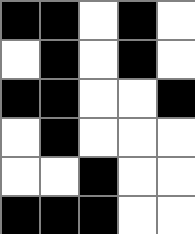[["black", "black", "white", "black", "white"], ["white", "black", "white", "black", "white"], ["black", "black", "white", "white", "black"], ["white", "black", "white", "white", "white"], ["white", "white", "black", "white", "white"], ["black", "black", "black", "white", "white"]]